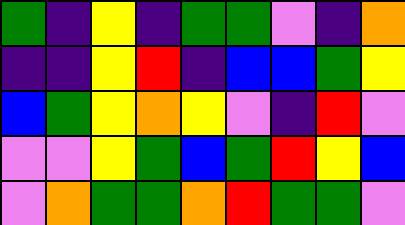[["green", "indigo", "yellow", "indigo", "green", "green", "violet", "indigo", "orange"], ["indigo", "indigo", "yellow", "red", "indigo", "blue", "blue", "green", "yellow"], ["blue", "green", "yellow", "orange", "yellow", "violet", "indigo", "red", "violet"], ["violet", "violet", "yellow", "green", "blue", "green", "red", "yellow", "blue"], ["violet", "orange", "green", "green", "orange", "red", "green", "green", "violet"]]